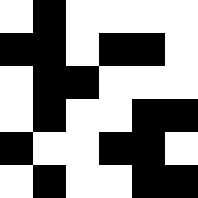[["white", "black", "white", "white", "white", "white"], ["black", "black", "white", "black", "black", "white"], ["white", "black", "black", "white", "white", "white"], ["white", "black", "white", "white", "black", "black"], ["black", "white", "white", "black", "black", "white"], ["white", "black", "white", "white", "black", "black"]]